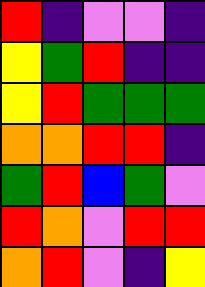[["red", "indigo", "violet", "violet", "indigo"], ["yellow", "green", "red", "indigo", "indigo"], ["yellow", "red", "green", "green", "green"], ["orange", "orange", "red", "red", "indigo"], ["green", "red", "blue", "green", "violet"], ["red", "orange", "violet", "red", "red"], ["orange", "red", "violet", "indigo", "yellow"]]